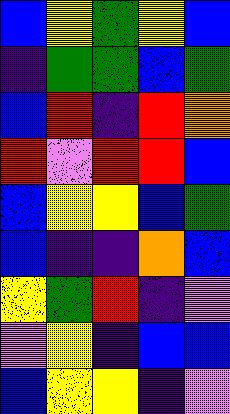[["blue", "yellow", "green", "yellow", "blue"], ["indigo", "green", "green", "blue", "green"], ["blue", "red", "indigo", "red", "orange"], ["red", "violet", "red", "red", "blue"], ["blue", "yellow", "yellow", "blue", "green"], ["blue", "indigo", "indigo", "orange", "blue"], ["yellow", "green", "red", "indigo", "violet"], ["violet", "yellow", "indigo", "blue", "blue"], ["blue", "yellow", "yellow", "indigo", "violet"]]